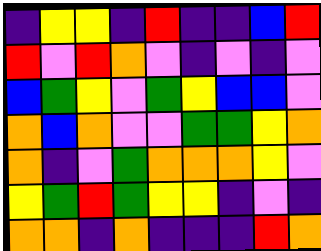[["indigo", "yellow", "yellow", "indigo", "red", "indigo", "indigo", "blue", "red"], ["red", "violet", "red", "orange", "violet", "indigo", "violet", "indigo", "violet"], ["blue", "green", "yellow", "violet", "green", "yellow", "blue", "blue", "violet"], ["orange", "blue", "orange", "violet", "violet", "green", "green", "yellow", "orange"], ["orange", "indigo", "violet", "green", "orange", "orange", "orange", "yellow", "violet"], ["yellow", "green", "red", "green", "yellow", "yellow", "indigo", "violet", "indigo"], ["orange", "orange", "indigo", "orange", "indigo", "indigo", "indigo", "red", "orange"]]